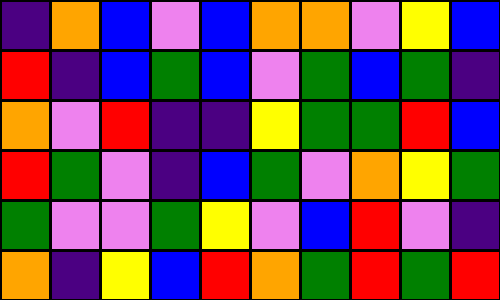[["indigo", "orange", "blue", "violet", "blue", "orange", "orange", "violet", "yellow", "blue"], ["red", "indigo", "blue", "green", "blue", "violet", "green", "blue", "green", "indigo"], ["orange", "violet", "red", "indigo", "indigo", "yellow", "green", "green", "red", "blue"], ["red", "green", "violet", "indigo", "blue", "green", "violet", "orange", "yellow", "green"], ["green", "violet", "violet", "green", "yellow", "violet", "blue", "red", "violet", "indigo"], ["orange", "indigo", "yellow", "blue", "red", "orange", "green", "red", "green", "red"]]